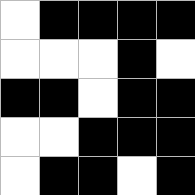[["white", "black", "black", "black", "black"], ["white", "white", "white", "black", "white"], ["black", "black", "white", "black", "black"], ["white", "white", "black", "black", "black"], ["white", "black", "black", "white", "black"]]